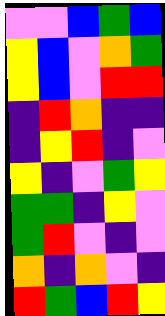[["violet", "violet", "blue", "green", "blue"], ["yellow", "blue", "violet", "orange", "green"], ["yellow", "blue", "violet", "red", "red"], ["indigo", "red", "orange", "indigo", "indigo"], ["indigo", "yellow", "red", "indigo", "violet"], ["yellow", "indigo", "violet", "green", "yellow"], ["green", "green", "indigo", "yellow", "violet"], ["green", "red", "violet", "indigo", "violet"], ["orange", "indigo", "orange", "violet", "indigo"], ["red", "green", "blue", "red", "yellow"]]